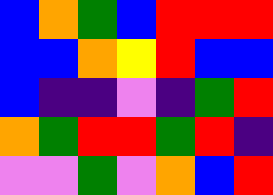[["blue", "orange", "green", "blue", "red", "red", "red"], ["blue", "blue", "orange", "yellow", "red", "blue", "blue"], ["blue", "indigo", "indigo", "violet", "indigo", "green", "red"], ["orange", "green", "red", "red", "green", "red", "indigo"], ["violet", "violet", "green", "violet", "orange", "blue", "red"]]